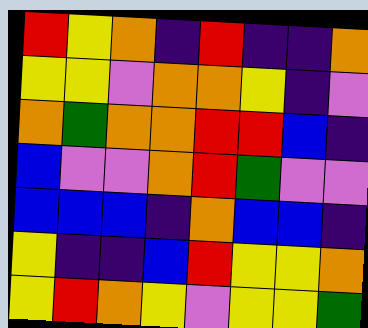[["red", "yellow", "orange", "indigo", "red", "indigo", "indigo", "orange"], ["yellow", "yellow", "violet", "orange", "orange", "yellow", "indigo", "violet"], ["orange", "green", "orange", "orange", "red", "red", "blue", "indigo"], ["blue", "violet", "violet", "orange", "red", "green", "violet", "violet"], ["blue", "blue", "blue", "indigo", "orange", "blue", "blue", "indigo"], ["yellow", "indigo", "indigo", "blue", "red", "yellow", "yellow", "orange"], ["yellow", "red", "orange", "yellow", "violet", "yellow", "yellow", "green"]]